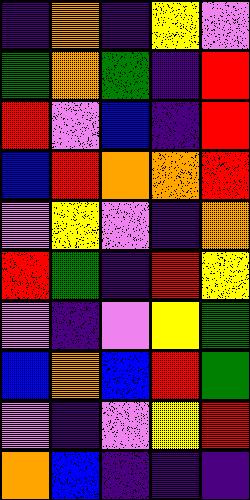[["indigo", "orange", "indigo", "yellow", "violet"], ["green", "orange", "green", "indigo", "red"], ["red", "violet", "blue", "indigo", "red"], ["blue", "red", "orange", "orange", "red"], ["violet", "yellow", "violet", "indigo", "orange"], ["red", "green", "indigo", "red", "yellow"], ["violet", "indigo", "violet", "yellow", "green"], ["blue", "orange", "blue", "red", "green"], ["violet", "indigo", "violet", "yellow", "red"], ["orange", "blue", "indigo", "indigo", "indigo"]]